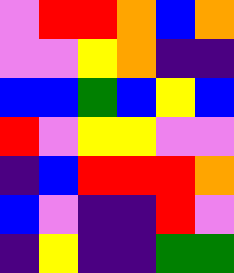[["violet", "red", "red", "orange", "blue", "orange"], ["violet", "violet", "yellow", "orange", "indigo", "indigo"], ["blue", "blue", "green", "blue", "yellow", "blue"], ["red", "violet", "yellow", "yellow", "violet", "violet"], ["indigo", "blue", "red", "red", "red", "orange"], ["blue", "violet", "indigo", "indigo", "red", "violet"], ["indigo", "yellow", "indigo", "indigo", "green", "green"]]